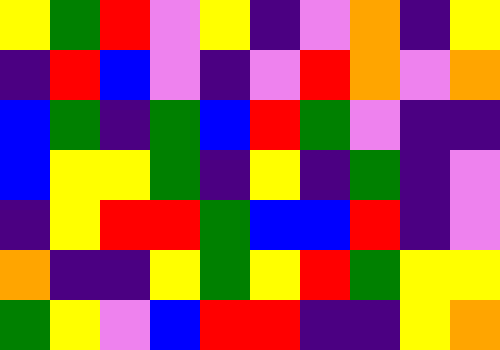[["yellow", "green", "red", "violet", "yellow", "indigo", "violet", "orange", "indigo", "yellow"], ["indigo", "red", "blue", "violet", "indigo", "violet", "red", "orange", "violet", "orange"], ["blue", "green", "indigo", "green", "blue", "red", "green", "violet", "indigo", "indigo"], ["blue", "yellow", "yellow", "green", "indigo", "yellow", "indigo", "green", "indigo", "violet"], ["indigo", "yellow", "red", "red", "green", "blue", "blue", "red", "indigo", "violet"], ["orange", "indigo", "indigo", "yellow", "green", "yellow", "red", "green", "yellow", "yellow"], ["green", "yellow", "violet", "blue", "red", "red", "indigo", "indigo", "yellow", "orange"]]